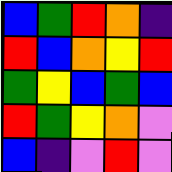[["blue", "green", "red", "orange", "indigo"], ["red", "blue", "orange", "yellow", "red"], ["green", "yellow", "blue", "green", "blue"], ["red", "green", "yellow", "orange", "violet"], ["blue", "indigo", "violet", "red", "violet"]]